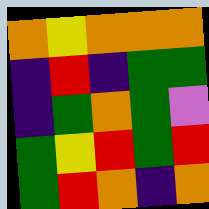[["orange", "yellow", "orange", "orange", "orange"], ["indigo", "red", "indigo", "green", "green"], ["indigo", "green", "orange", "green", "violet"], ["green", "yellow", "red", "green", "red"], ["green", "red", "orange", "indigo", "orange"]]